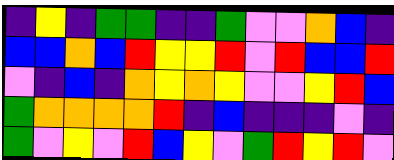[["indigo", "yellow", "indigo", "green", "green", "indigo", "indigo", "green", "violet", "violet", "orange", "blue", "indigo"], ["blue", "blue", "orange", "blue", "red", "yellow", "yellow", "red", "violet", "red", "blue", "blue", "red"], ["violet", "indigo", "blue", "indigo", "orange", "yellow", "orange", "yellow", "violet", "violet", "yellow", "red", "blue"], ["green", "orange", "orange", "orange", "orange", "red", "indigo", "blue", "indigo", "indigo", "indigo", "violet", "indigo"], ["green", "violet", "yellow", "violet", "red", "blue", "yellow", "violet", "green", "red", "yellow", "red", "violet"]]